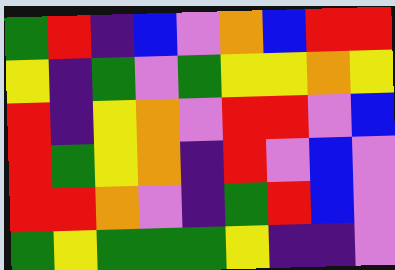[["green", "red", "indigo", "blue", "violet", "orange", "blue", "red", "red"], ["yellow", "indigo", "green", "violet", "green", "yellow", "yellow", "orange", "yellow"], ["red", "indigo", "yellow", "orange", "violet", "red", "red", "violet", "blue"], ["red", "green", "yellow", "orange", "indigo", "red", "violet", "blue", "violet"], ["red", "red", "orange", "violet", "indigo", "green", "red", "blue", "violet"], ["green", "yellow", "green", "green", "green", "yellow", "indigo", "indigo", "violet"]]